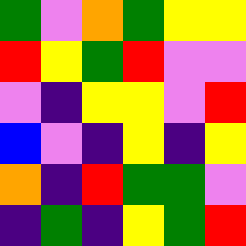[["green", "violet", "orange", "green", "yellow", "yellow"], ["red", "yellow", "green", "red", "violet", "violet"], ["violet", "indigo", "yellow", "yellow", "violet", "red"], ["blue", "violet", "indigo", "yellow", "indigo", "yellow"], ["orange", "indigo", "red", "green", "green", "violet"], ["indigo", "green", "indigo", "yellow", "green", "red"]]